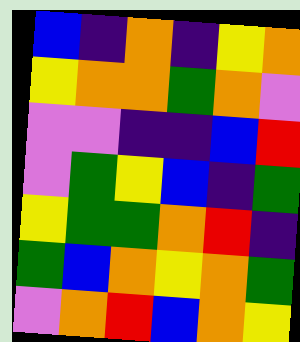[["blue", "indigo", "orange", "indigo", "yellow", "orange"], ["yellow", "orange", "orange", "green", "orange", "violet"], ["violet", "violet", "indigo", "indigo", "blue", "red"], ["violet", "green", "yellow", "blue", "indigo", "green"], ["yellow", "green", "green", "orange", "red", "indigo"], ["green", "blue", "orange", "yellow", "orange", "green"], ["violet", "orange", "red", "blue", "orange", "yellow"]]